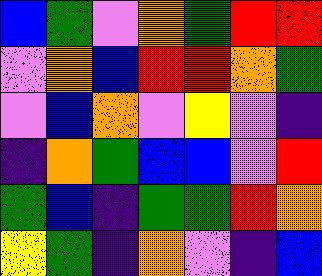[["blue", "green", "violet", "orange", "green", "red", "red"], ["violet", "orange", "blue", "red", "red", "orange", "green"], ["violet", "blue", "orange", "violet", "yellow", "violet", "indigo"], ["indigo", "orange", "green", "blue", "blue", "violet", "red"], ["green", "blue", "indigo", "green", "green", "red", "orange"], ["yellow", "green", "indigo", "orange", "violet", "indigo", "blue"]]